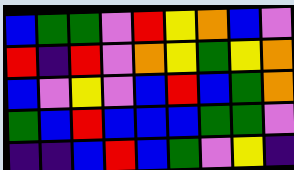[["blue", "green", "green", "violet", "red", "yellow", "orange", "blue", "violet"], ["red", "indigo", "red", "violet", "orange", "yellow", "green", "yellow", "orange"], ["blue", "violet", "yellow", "violet", "blue", "red", "blue", "green", "orange"], ["green", "blue", "red", "blue", "blue", "blue", "green", "green", "violet"], ["indigo", "indigo", "blue", "red", "blue", "green", "violet", "yellow", "indigo"]]